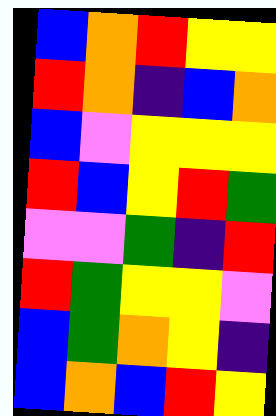[["blue", "orange", "red", "yellow", "yellow"], ["red", "orange", "indigo", "blue", "orange"], ["blue", "violet", "yellow", "yellow", "yellow"], ["red", "blue", "yellow", "red", "green"], ["violet", "violet", "green", "indigo", "red"], ["red", "green", "yellow", "yellow", "violet"], ["blue", "green", "orange", "yellow", "indigo"], ["blue", "orange", "blue", "red", "yellow"]]